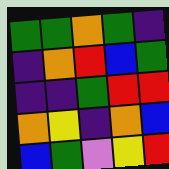[["green", "green", "orange", "green", "indigo"], ["indigo", "orange", "red", "blue", "green"], ["indigo", "indigo", "green", "red", "red"], ["orange", "yellow", "indigo", "orange", "blue"], ["blue", "green", "violet", "yellow", "red"]]